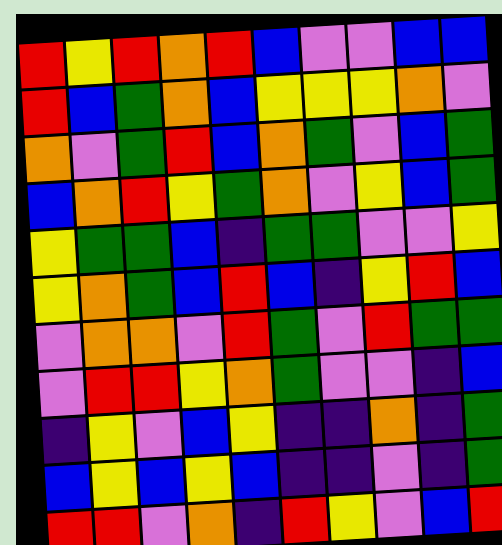[["red", "yellow", "red", "orange", "red", "blue", "violet", "violet", "blue", "blue"], ["red", "blue", "green", "orange", "blue", "yellow", "yellow", "yellow", "orange", "violet"], ["orange", "violet", "green", "red", "blue", "orange", "green", "violet", "blue", "green"], ["blue", "orange", "red", "yellow", "green", "orange", "violet", "yellow", "blue", "green"], ["yellow", "green", "green", "blue", "indigo", "green", "green", "violet", "violet", "yellow"], ["yellow", "orange", "green", "blue", "red", "blue", "indigo", "yellow", "red", "blue"], ["violet", "orange", "orange", "violet", "red", "green", "violet", "red", "green", "green"], ["violet", "red", "red", "yellow", "orange", "green", "violet", "violet", "indigo", "blue"], ["indigo", "yellow", "violet", "blue", "yellow", "indigo", "indigo", "orange", "indigo", "green"], ["blue", "yellow", "blue", "yellow", "blue", "indigo", "indigo", "violet", "indigo", "green"], ["red", "red", "violet", "orange", "indigo", "red", "yellow", "violet", "blue", "red"]]